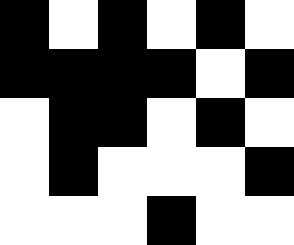[["black", "white", "black", "white", "black", "white"], ["black", "black", "black", "black", "white", "black"], ["white", "black", "black", "white", "black", "white"], ["white", "black", "white", "white", "white", "black"], ["white", "white", "white", "black", "white", "white"]]